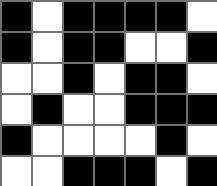[["black", "white", "black", "black", "black", "black", "white"], ["black", "white", "black", "black", "white", "white", "black"], ["white", "white", "black", "white", "black", "black", "white"], ["white", "black", "white", "white", "black", "black", "black"], ["black", "white", "white", "white", "white", "black", "white"], ["white", "white", "black", "black", "black", "white", "black"]]